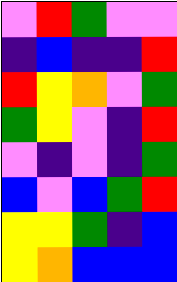[["violet", "red", "green", "violet", "violet"], ["indigo", "blue", "indigo", "indigo", "red"], ["red", "yellow", "orange", "violet", "green"], ["green", "yellow", "violet", "indigo", "red"], ["violet", "indigo", "violet", "indigo", "green"], ["blue", "violet", "blue", "green", "red"], ["yellow", "yellow", "green", "indigo", "blue"], ["yellow", "orange", "blue", "blue", "blue"]]